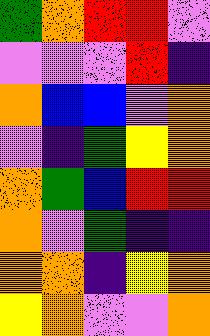[["green", "orange", "red", "red", "violet"], ["violet", "violet", "violet", "red", "indigo"], ["orange", "blue", "blue", "violet", "orange"], ["violet", "indigo", "green", "yellow", "orange"], ["orange", "green", "blue", "red", "red"], ["orange", "violet", "green", "indigo", "indigo"], ["orange", "orange", "indigo", "yellow", "orange"], ["yellow", "orange", "violet", "violet", "orange"]]